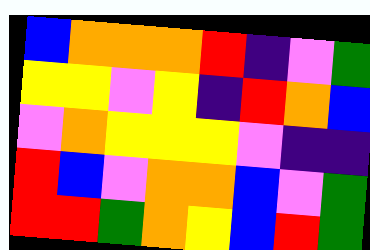[["blue", "orange", "orange", "orange", "red", "indigo", "violet", "green"], ["yellow", "yellow", "violet", "yellow", "indigo", "red", "orange", "blue"], ["violet", "orange", "yellow", "yellow", "yellow", "violet", "indigo", "indigo"], ["red", "blue", "violet", "orange", "orange", "blue", "violet", "green"], ["red", "red", "green", "orange", "yellow", "blue", "red", "green"]]